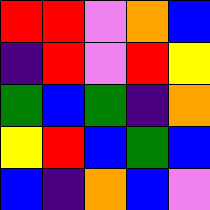[["red", "red", "violet", "orange", "blue"], ["indigo", "red", "violet", "red", "yellow"], ["green", "blue", "green", "indigo", "orange"], ["yellow", "red", "blue", "green", "blue"], ["blue", "indigo", "orange", "blue", "violet"]]